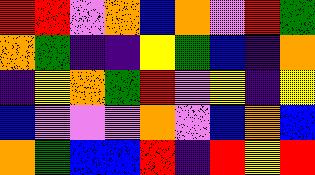[["red", "red", "violet", "orange", "blue", "orange", "violet", "red", "green"], ["orange", "green", "indigo", "indigo", "yellow", "green", "blue", "indigo", "orange"], ["indigo", "yellow", "orange", "green", "red", "violet", "yellow", "indigo", "yellow"], ["blue", "violet", "violet", "violet", "orange", "violet", "blue", "orange", "blue"], ["orange", "green", "blue", "blue", "red", "indigo", "red", "yellow", "red"]]